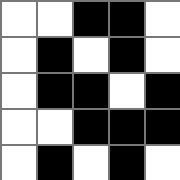[["white", "white", "black", "black", "white"], ["white", "black", "white", "black", "white"], ["white", "black", "black", "white", "black"], ["white", "white", "black", "black", "black"], ["white", "black", "white", "black", "white"]]